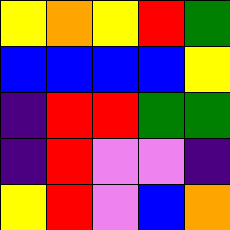[["yellow", "orange", "yellow", "red", "green"], ["blue", "blue", "blue", "blue", "yellow"], ["indigo", "red", "red", "green", "green"], ["indigo", "red", "violet", "violet", "indigo"], ["yellow", "red", "violet", "blue", "orange"]]